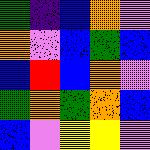[["green", "indigo", "blue", "orange", "violet"], ["orange", "violet", "blue", "green", "blue"], ["blue", "red", "blue", "orange", "violet"], ["green", "orange", "green", "orange", "blue"], ["blue", "violet", "yellow", "yellow", "violet"]]